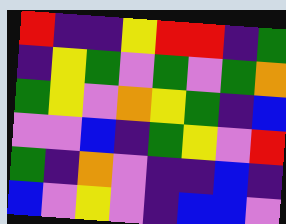[["red", "indigo", "indigo", "yellow", "red", "red", "indigo", "green"], ["indigo", "yellow", "green", "violet", "green", "violet", "green", "orange"], ["green", "yellow", "violet", "orange", "yellow", "green", "indigo", "blue"], ["violet", "violet", "blue", "indigo", "green", "yellow", "violet", "red"], ["green", "indigo", "orange", "violet", "indigo", "indigo", "blue", "indigo"], ["blue", "violet", "yellow", "violet", "indigo", "blue", "blue", "violet"]]